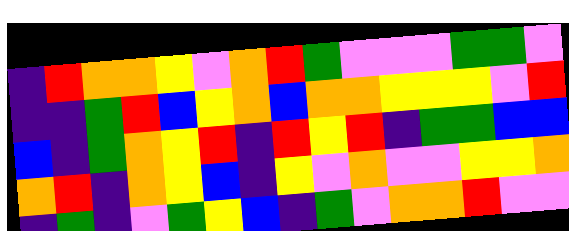[["indigo", "red", "orange", "orange", "yellow", "violet", "orange", "red", "green", "violet", "violet", "violet", "green", "green", "violet"], ["indigo", "indigo", "green", "red", "blue", "yellow", "orange", "blue", "orange", "orange", "yellow", "yellow", "yellow", "violet", "red"], ["blue", "indigo", "green", "orange", "yellow", "red", "indigo", "red", "yellow", "red", "indigo", "green", "green", "blue", "blue"], ["orange", "red", "indigo", "orange", "yellow", "blue", "indigo", "yellow", "violet", "orange", "violet", "violet", "yellow", "yellow", "orange"], ["indigo", "green", "indigo", "violet", "green", "yellow", "blue", "indigo", "green", "violet", "orange", "orange", "red", "violet", "violet"]]